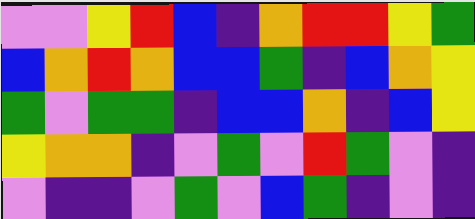[["violet", "violet", "yellow", "red", "blue", "indigo", "orange", "red", "red", "yellow", "green"], ["blue", "orange", "red", "orange", "blue", "blue", "green", "indigo", "blue", "orange", "yellow"], ["green", "violet", "green", "green", "indigo", "blue", "blue", "orange", "indigo", "blue", "yellow"], ["yellow", "orange", "orange", "indigo", "violet", "green", "violet", "red", "green", "violet", "indigo"], ["violet", "indigo", "indigo", "violet", "green", "violet", "blue", "green", "indigo", "violet", "indigo"]]